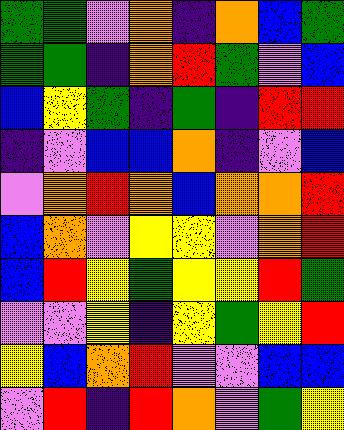[["green", "green", "violet", "orange", "indigo", "orange", "blue", "green"], ["green", "green", "indigo", "orange", "red", "green", "violet", "blue"], ["blue", "yellow", "green", "indigo", "green", "indigo", "red", "red"], ["indigo", "violet", "blue", "blue", "orange", "indigo", "violet", "blue"], ["violet", "orange", "red", "orange", "blue", "orange", "orange", "red"], ["blue", "orange", "violet", "yellow", "yellow", "violet", "orange", "red"], ["blue", "red", "yellow", "green", "yellow", "yellow", "red", "green"], ["violet", "violet", "yellow", "indigo", "yellow", "green", "yellow", "red"], ["yellow", "blue", "orange", "red", "violet", "violet", "blue", "blue"], ["violet", "red", "indigo", "red", "orange", "violet", "green", "yellow"]]